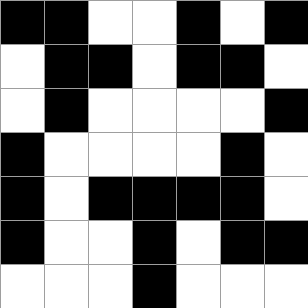[["black", "black", "white", "white", "black", "white", "black"], ["white", "black", "black", "white", "black", "black", "white"], ["white", "black", "white", "white", "white", "white", "black"], ["black", "white", "white", "white", "white", "black", "white"], ["black", "white", "black", "black", "black", "black", "white"], ["black", "white", "white", "black", "white", "black", "black"], ["white", "white", "white", "black", "white", "white", "white"]]